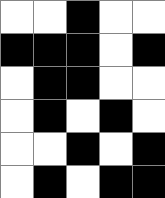[["white", "white", "black", "white", "white"], ["black", "black", "black", "white", "black"], ["white", "black", "black", "white", "white"], ["white", "black", "white", "black", "white"], ["white", "white", "black", "white", "black"], ["white", "black", "white", "black", "black"]]